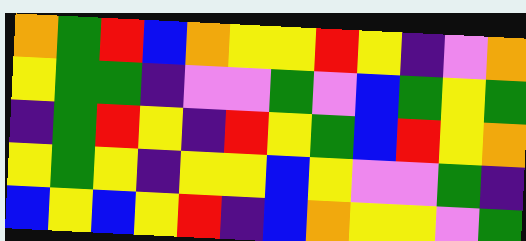[["orange", "green", "red", "blue", "orange", "yellow", "yellow", "red", "yellow", "indigo", "violet", "orange"], ["yellow", "green", "green", "indigo", "violet", "violet", "green", "violet", "blue", "green", "yellow", "green"], ["indigo", "green", "red", "yellow", "indigo", "red", "yellow", "green", "blue", "red", "yellow", "orange"], ["yellow", "green", "yellow", "indigo", "yellow", "yellow", "blue", "yellow", "violet", "violet", "green", "indigo"], ["blue", "yellow", "blue", "yellow", "red", "indigo", "blue", "orange", "yellow", "yellow", "violet", "green"]]